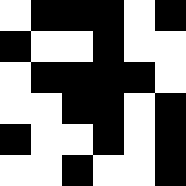[["white", "black", "black", "black", "white", "black"], ["black", "white", "white", "black", "white", "white"], ["white", "black", "black", "black", "black", "white"], ["white", "white", "black", "black", "white", "black"], ["black", "white", "white", "black", "white", "black"], ["white", "white", "black", "white", "white", "black"]]